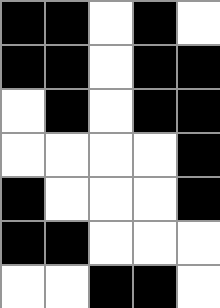[["black", "black", "white", "black", "white"], ["black", "black", "white", "black", "black"], ["white", "black", "white", "black", "black"], ["white", "white", "white", "white", "black"], ["black", "white", "white", "white", "black"], ["black", "black", "white", "white", "white"], ["white", "white", "black", "black", "white"]]